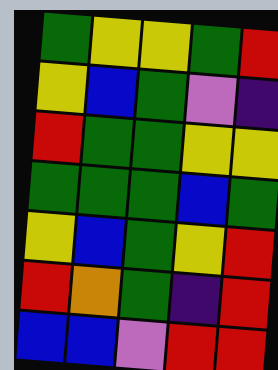[["green", "yellow", "yellow", "green", "red"], ["yellow", "blue", "green", "violet", "indigo"], ["red", "green", "green", "yellow", "yellow"], ["green", "green", "green", "blue", "green"], ["yellow", "blue", "green", "yellow", "red"], ["red", "orange", "green", "indigo", "red"], ["blue", "blue", "violet", "red", "red"]]